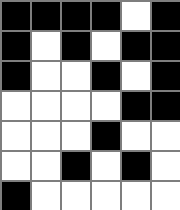[["black", "black", "black", "black", "white", "black"], ["black", "white", "black", "white", "black", "black"], ["black", "white", "white", "black", "white", "black"], ["white", "white", "white", "white", "black", "black"], ["white", "white", "white", "black", "white", "white"], ["white", "white", "black", "white", "black", "white"], ["black", "white", "white", "white", "white", "white"]]